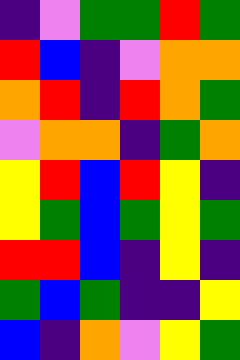[["indigo", "violet", "green", "green", "red", "green"], ["red", "blue", "indigo", "violet", "orange", "orange"], ["orange", "red", "indigo", "red", "orange", "green"], ["violet", "orange", "orange", "indigo", "green", "orange"], ["yellow", "red", "blue", "red", "yellow", "indigo"], ["yellow", "green", "blue", "green", "yellow", "green"], ["red", "red", "blue", "indigo", "yellow", "indigo"], ["green", "blue", "green", "indigo", "indigo", "yellow"], ["blue", "indigo", "orange", "violet", "yellow", "green"]]